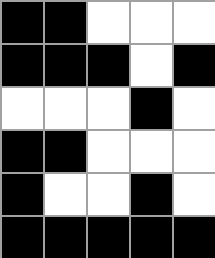[["black", "black", "white", "white", "white"], ["black", "black", "black", "white", "black"], ["white", "white", "white", "black", "white"], ["black", "black", "white", "white", "white"], ["black", "white", "white", "black", "white"], ["black", "black", "black", "black", "black"]]